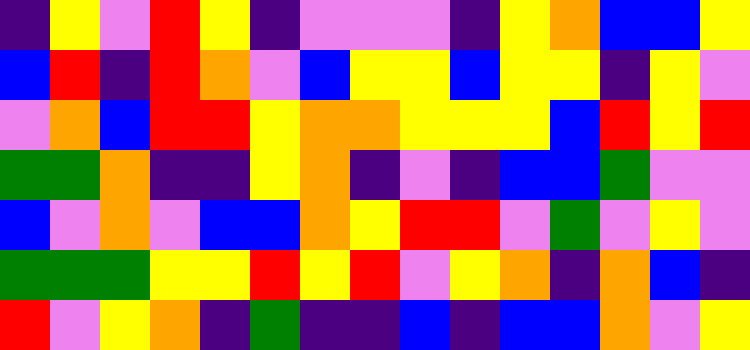[["indigo", "yellow", "violet", "red", "yellow", "indigo", "violet", "violet", "violet", "indigo", "yellow", "orange", "blue", "blue", "yellow"], ["blue", "red", "indigo", "red", "orange", "violet", "blue", "yellow", "yellow", "blue", "yellow", "yellow", "indigo", "yellow", "violet"], ["violet", "orange", "blue", "red", "red", "yellow", "orange", "orange", "yellow", "yellow", "yellow", "blue", "red", "yellow", "red"], ["green", "green", "orange", "indigo", "indigo", "yellow", "orange", "indigo", "violet", "indigo", "blue", "blue", "green", "violet", "violet"], ["blue", "violet", "orange", "violet", "blue", "blue", "orange", "yellow", "red", "red", "violet", "green", "violet", "yellow", "violet"], ["green", "green", "green", "yellow", "yellow", "red", "yellow", "red", "violet", "yellow", "orange", "indigo", "orange", "blue", "indigo"], ["red", "violet", "yellow", "orange", "indigo", "green", "indigo", "indigo", "blue", "indigo", "blue", "blue", "orange", "violet", "yellow"]]